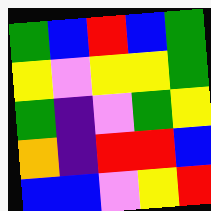[["green", "blue", "red", "blue", "green"], ["yellow", "violet", "yellow", "yellow", "green"], ["green", "indigo", "violet", "green", "yellow"], ["orange", "indigo", "red", "red", "blue"], ["blue", "blue", "violet", "yellow", "red"]]